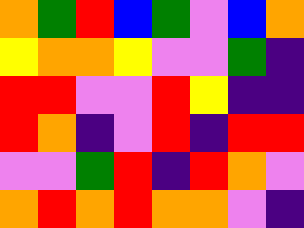[["orange", "green", "red", "blue", "green", "violet", "blue", "orange"], ["yellow", "orange", "orange", "yellow", "violet", "violet", "green", "indigo"], ["red", "red", "violet", "violet", "red", "yellow", "indigo", "indigo"], ["red", "orange", "indigo", "violet", "red", "indigo", "red", "red"], ["violet", "violet", "green", "red", "indigo", "red", "orange", "violet"], ["orange", "red", "orange", "red", "orange", "orange", "violet", "indigo"]]